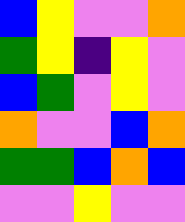[["blue", "yellow", "violet", "violet", "orange"], ["green", "yellow", "indigo", "yellow", "violet"], ["blue", "green", "violet", "yellow", "violet"], ["orange", "violet", "violet", "blue", "orange"], ["green", "green", "blue", "orange", "blue"], ["violet", "violet", "yellow", "violet", "violet"]]